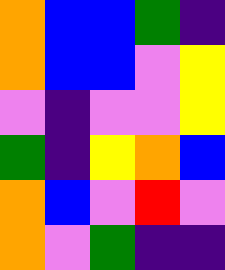[["orange", "blue", "blue", "green", "indigo"], ["orange", "blue", "blue", "violet", "yellow"], ["violet", "indigo", "violet", "violet", "yellow"], ["green", "indigo", "yellow", "orange", "blue"], ["orange", "blue", "violet", "red", "violet"], ["orange", "violet", "green", "indigo", "indigo"]]